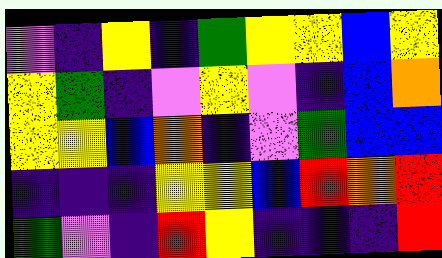[["violet", "indigo", "yellow", "indigo", "green", "yellow", "yellow", "blue", "yellow"], ["yellow", "green", "indigo", "violet", "yellow", "violet", "indigo", "blue", "orange"], ["yellow", "yellow", "blue", "orange", "indigo", "violet", "green", "blue", "blue"], ["indigo", "indigo", "indigo", "yellow", "yellow", "blue", "red", "orange", "red"], ["green", "violet", "indigo", "red", "yellow", "indigo", "indigo", "indigo", "red"]]